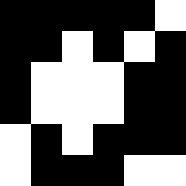[["black", "black", "black", "black", "black", "white"], ["black", "black", "white", "black", "white", "black"], ["black", "white", "white", "white", "black", "black"], ["black", "white", "white", "white", "black", "black"], ["white", "black", "white", "black", "black", "black"], ["white", "black", "black", "black", "white", "white"]]